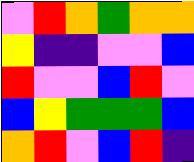[["violet", "red", "orange", "green", "orange", "orange"], ["yellow", "indigo", "indigo", "violet", "violet", "blue"], ["red", "violet", "violet", "blue", "red", "violet"], ["blue", "yellow", "green", "green", "green", "blue"], ["orange", "red", "violet", "blue", "red", "indigo"]]